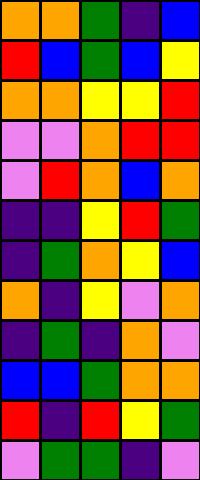[["orange", "orange", "green", "indigo", "blue"], ["red", "blue", "green", "blue", "yellow"], ["orange", "orange", "yellow", "yellow", "red"], ["violet", "violet", "orange", "red", "red"], ["violet", "red", "orange", "blue", "orange"], ["indigo", "indigo", "yellow", "red", "green"], ["indigo", "green", "orange", "yellow", "blue"], ["orange", "indigo", "yellow", "violet", "orange"], ["indigo", "green", "indigo", "orange", "violet"], ["blue", "blue", "green", "orange", "orange"], ["red", "indigo", "red", "yellow", "green"], ["violet", "green", "green", "indigo", "violet"]]